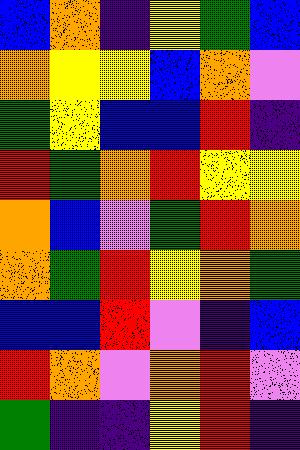[["blue", "orange", "indigo", "yellow", "green", "blue"], ["orange", "yellow", "yellow", "blue", "orange", "violet"], ["green", "yellow", "blue", "blue", "red", "indigo"], ["red", "green", "orange", "red", "yellow", "yellow"], ["orange", "blue", "violet", "green", "red", "orange"], ["orange", "green", "red", "yellow", "orange", "green"], ["blue", "blue", "red", "violet", "indigo", "blue"], ["red", "orange", "violet", "orange", "red", "violet"], ["green", "indigo", "indigo", "yellow", "red", "indigo"]]